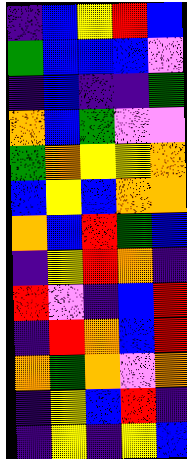[["indigo", "blue", "yellow", "red", "blue"], ["green", "blue", "blue", "blue", "violet"], ["indigo", "blue", "indigo", "indigo", "green"], ["orange", "blue", "green", "violet", "violet"], ["green", "orange", "yellow", "yellow", "orange"], ["blue", "yellow", "blue", "orange", "orange"], ["orange", "blue", "red", "green", "blue"], ["indigo", "yellow", "red", "orange", "indigo"], ["red", "violet", "indigo", "blue", "red"], ["indigo", "red", "orange", "blue", "red"], ["orange", "green", "orange", "violet", "orange"], ["indigo", "yellow", "blue", "red", "indigo"], ["indigo", "yellow", "indigo", "yellow", "blue"]]